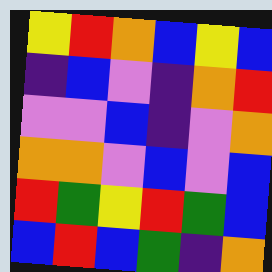[["yellow", "red", "orange", "blue", "yellow", "blue"], ["indigo", "blue", "violet", "indigo", "orange", "red"], ["violet", "violet", "blue", "indigo", "violet", "orange"], ["orange", "orange", "violet", "blue", "violet", "blue"], ["red", "green", "yellow", "red", "green", "blue"], ["blue", "red", "blue", "green", "indigo", "orange"]]